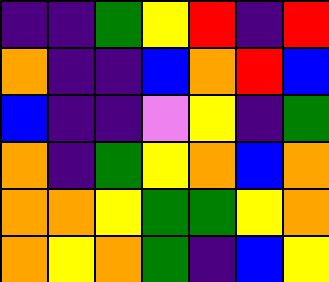[["indigo", "indigo", "green", "yellow", "red", "indigo", "red"], ["orange", "indigo", "indigo", "blue", "orange", "red", "blue"], ["blue", "indigo", "indigo", "violet", "yellow", "indigo", "green"], ["orange", "indigo", "green", "yellow", "orange", "blue", "orange"], ["orange", "orange", "yellow", "green", "green", "yellow", "orange"], ["orange", "yellow", "orange", "green", "indigo", "blue", "yellow"]]